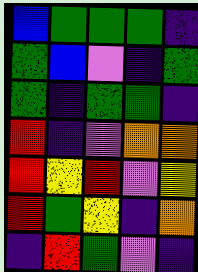[["blue", "green", "green", "green", "indigo"], ["green", "blue", "violet", "indigo", "green"], ["green", "indigo", "green", "green", "indigo"], ["red", "indigo", "violet", "orange", "orange"], ["red", "yellow", "red", "violet", "yellow"], ["red", "green", "yellow", "indigo", "orange"], ["indigo", "red", "green", "violet", "indigo"]]